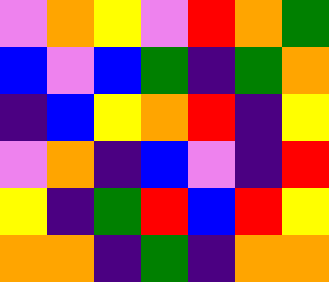[["violet", "orange", "yellow", "violet", "red", "orange", "green"], ["blue", "violet", "blue", "green", "indigo", "green", "orange"], ["indigo", "blue", "yellow", "orange", "red", "indigo", "yellow"], ["violet", "orange", "indigo", "blue", "violet", "indigo", "red"], ["yellow", "indigo", "green", "red", "blue", "red", "yellow"], ["orange", "orange", "indigo", "green", "indigo", "orange", "orange"]]